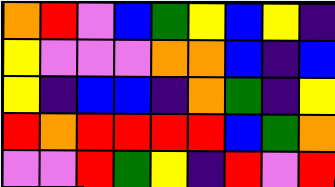[["orange", "red", "violet", "blue", "green", "yellow", "blue", "yellow", "indigo"], ["yellow", "violet", "violet", "violet", "orange", "orange", "blue", "indigo", "blue"], ["yellow", "indigo", "blue", "blue", "indigo", "orange", "green", "indigo", "yellow"], ["red", "orange", "red", "red", "red", "red", "blue", "green", "orange"], ["violet", "violet", "red", "green", "yellow", "indigo", "red", "violet", "red"]]